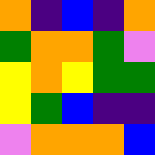[["orange", "indigo", "blue", "indigo", "orange"], ["green", "orange", "orange", "green", "violet"], ["yellow", "orange", "yellow", "green", "green"], ["yellow", "green", "blue", "indigo", "indigo"], ["violet", "orange", "orange", "orange", "blue"]]